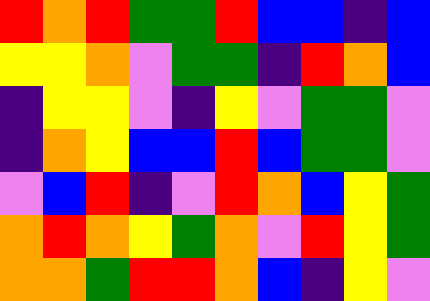[["red", "orange", "red", "green", "green", "red", "blue", "blue", "indigo", "blue"], ["yellow", "yellow", "orange", "violet", "green", "green", "indigo", "red", "orange", "blue"], ["indigo", "yellow", "yellow", "violet", "indigo", "yellow", "violet", "green", "green", "violet"], ["indigo", "orange", "yellow", "blue", "blue", "red", "blue", "green", "green", "violet"], ["violet", "blue", "red", "indigo", "violet", "red", "orange", "blue", "yellow", "green"], ["orange", "red", "orange", "yellow", "green", "orange", "violet", "red", "yellow", "green"], ["orange", "orange", "green", "red", "red", "orange", "blue", "indigo", "yellow", "violet"]]